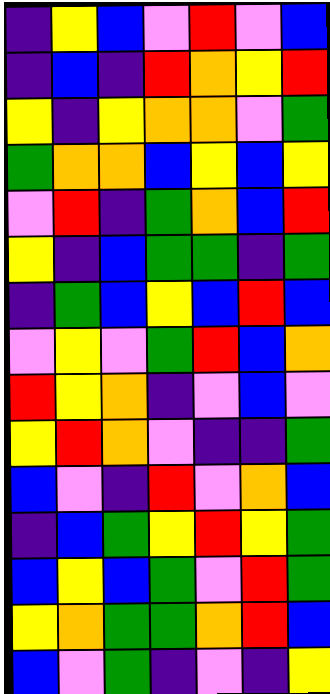[["indigo", "yellow", "blue", "violet", "red", "violet", "blue"], ["indigo", "blue", "indigo", "red", "orange", "yellow", "red"], ["yellow", "indigo", "yellow", "orange", "orange", "violet", "green"], ["green", "orange", "orange", "blue", "yellow", "blue", "yellow"], ["violet", "red", "indigo", "green", "orange", "blue", "red"], ["yellow", "indigo", "blue", "green", "green", "indigo", "green"], ["indigo", "green", "blue", "yellow", "blue", "red", "blue"], ["violet", "yellow", "violet", "green", "red", "blue", "orange"], ["red", "yellow", "orange", "indigo", "violet", "blue", "violet"], ["yellow", "red", "orange", "violet", "indigo", "indigo", "green"], ["blue", "violet", "indigo", "red", "violet", "orange", "blue"], ["indigo", "blue", "green", "yellow", "red", "yellow", "green"], ["blue", "yellow", "blue", "green", "violet", "red", "green"], ["yellow", "orange", "green", "green", "orange", "red", "blue"], ["blue", "violet", "green", "indigo", "violet", "indigo", "yellow"]]